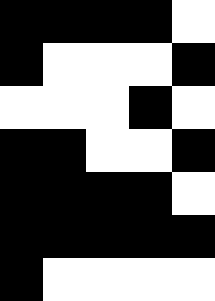[["black", "black", "black", "black", "white"], ["black", "white", "white", "white", "black"], ["white", "white", "white", "black", "white"], ["black", "black", "white", "white", "black"], ["black", "black", "black", "black", "white"], ["black", "black", "black", "black", "black"], ["black", "white", "white", "white", "white"]]